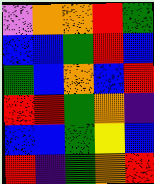[["violet", "orange", "orange", "red", "green"], ["blue", "blue", "green", "red", "blue"], ["green", "blue", "orange", "blue", "red"], ["red", "red", "green", "orange", "indigo"], ["blue", "blue", "green", "yellow", "blue"], ["red", "indigo", "green", "orange", "red"]]